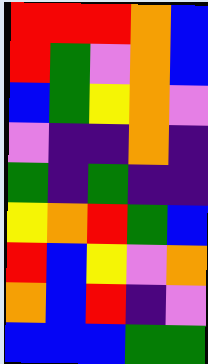[["red", "red", "red", "orange", "blue"], ["red", "green", "violet", "orange", "blue"], ["blue", "green", "yellow", "orange", "violet"], ["violet", "indigo", "indigo", "orange", "indigo"], ["green", "indigo", "green", "indigo", "indigo"], ["yellow", "orange", "red", "green", "blue"], ["red", "blue", "yellow", "violet", "orange"], ["orange", "blue", "red", "indigo", "violet"], ["blue", "blue", "blue", "green", "green"]]